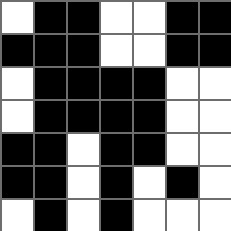[["white", "black", "black", "white", "white", "black", "black"], ["black", "black", "black", "white", "white", "black", "black"], ["white", "black", "black", "black", "black", "white", "white"], ["white", "black", "black", "black", "black", "white", "white"], ["black", "black", "white", "black", "black", "white", "white"], ["black", "black", "white", "black", "white", "black", "white"], ["white", "black", "white", "black", "white", "white", "white"]]